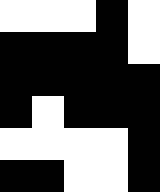[["white", "white", "white", "black", "white"], ["black", "black", "black", "black", "white"], ["black", "black", "black", "black", "black"], ["black", "white", "black", "black", "black"], ["white", "white", "white", "white", "black"], ["black", "black", "white", "white", "black"]]